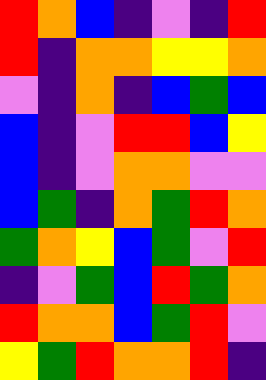[["red", "orange", "blue", "indigo", "violet", "indigo", "red"], ["red", "indigo", "orange", "orange", "yellow", "yellow", "orange"], ["violet", "indigo", "orange", "indigo", "blue", "green", "blue"], ["blue", "indigo", "violet", "red", "red", "blue", "yellow"], ["blue", "indigo", "violet", "orange", "orange", "violet", "violet"], ["blue", "green", "indigo", "orange", "green", "red", "orange"], ["green", "orange", "yellow", "blue", "green", "violet", "red"], ["indigo", "violet", "green", "blue", "red", "green", "orange"], ["red", "orange", "orange", "blue", "green", "red", "violet"], ["yellow", "green", "red", "orange", "orange", "red", "indigo"]]